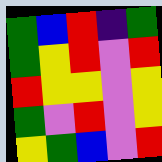[["green", "blue", "red", "indigo", "green"], ["green", "yellow", "red", "violet", "red"], ["red", "yellow", "yellow", "violet", "yellow"], ["green", "violet", "red", "violet", "yellow"], ["yellow", "green", "blue", "violet", "red"]]